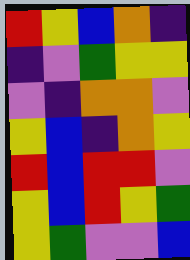[["red", "yellow", "blue", "orange", "indigo"], ["indigo", "violet", "green", "yellow", "yellow"], ["violet", "indigo", "orange", "orange", "violet"], ["yellow", "blue", "indigo", "orange", "yellow"], ["red", "blue", "red", "red", "violet"], ["yellow", "blue", "red", "yellow", "green"], ["yellow", "green", "violet", "violet", "blue"]]